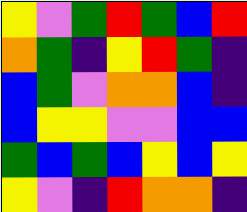[["yellow", "violet", "green", "red", "green", "blue", "red"], ["orange", "green", "indigo", "yellow", "red", "green", "indigo"], ["blue", "green", "violet", "orange", "orange", "blue", "indigo"], ["blue", "yellow", "yellow", "violet", "violet", "blue", "blue"], ["green", "blue", "green", "blue", "yellow", "blue", "yellow"], ["yellow", "violet", "indigo", "red", "orange", "orange", "indigo"]]